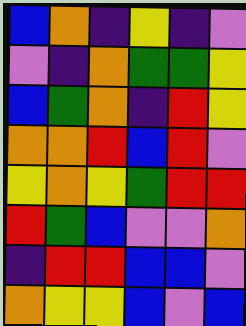[["blue", "orange", "indigo", "yellow", "indigo", "violet"], ["violet", "indigo", "orange", "green", "green", "yellow"], ["blue", "green", "orange", "indigo", "red", "yellow"], ["orange", "orange", "red", "blue", "red", "violet"], ["yellow", "orange", "yellow", "green", "red", "red"], ["red", "green", "blue", "violet", "violet", "orange"], ["indigo", "red", "red", "blue", "blue", "violet"], ["orange", "yellow", "yellow", "blue", "violet", "blue"]]